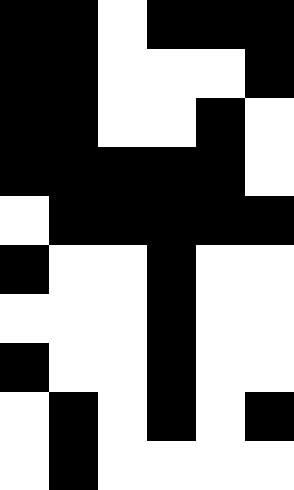[["black", "black", "white", "black", "black", "black"], ["black", "black", "white", "white", "white", "black"], ["black", "black", "white", "white", "black", "white"], ["black", "black", "black", "black", "black", "white"], ["white", "black", "black", "black", "black", "black"], ["black", "white", "white", "black", "white", "white"], ["white", "white", "white", "black", "white", "white"], ["black", "white", "white", "black", "white", "white"], ["white", "black", "white", "black", "white", "black"], ["white", "black", "white", "white", "white", "white"]]